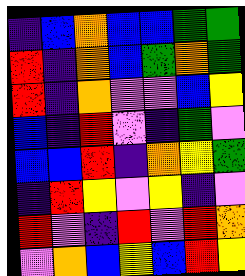[["indigo", "blue", "orange", "blue", "blue", "green", "green"], ["red", "indigo", "orange", "blue", "green", "orange", "green"], ["red", "indigo", "orange", "violet", "violet", "blue", "yellow"], ["blue", "indigo", "red", "violet", "indigo", "green", "violet"], ["blue", "blue", "red", "indigo", "orange", "yellow", "green"], ["indigo", "red", "yellow", "violet", "yellow", "indigo", "violet"], ["red", "violet", "indigo", "red", "violet", "red", "orange"], ["violet", "orange", "blue", "yellow", "blue", "red", "yellow"]]